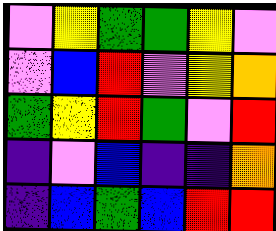[["violet", "yellow", "green", "green", "yellow", "violet"], ["violet", "blue", "red", "violet", "yellow", "orange"], ["green", "yellow", "red", "green", "violet", "red"], ["indigo", "violet", "blue", "indigo", "indigo", "orange"], ["indigo", "blue", "green", "blue", "red", "red"]]